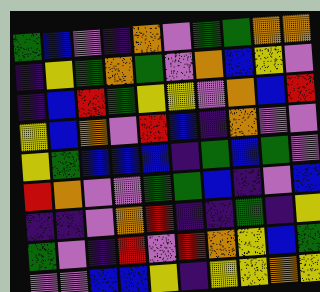[["green", "blue", "violet", "indigo", "orange", "violet", "green", "green", "orange", "orange"], ["indigo", "yellow", "green", "orange", "green", "violet", "orange", "blue", "yellow", "violet"], ["indigo", "blue", "red", "green", "yellow", "yellow", "violet", "orange", "blue", "red"], ["yellow", "blue", "orange", "violet", "red", "blue", "indigo", "orange", "violet", "violet"], ["yellow", "green", "blue", "blue", "blue", "indigo", "green", "blue", "green", "violet"], ["red", "orange", "violet", "violet", "green", "green", "blue", "indigo", "violet", "blue"], ["indigo", "indigo", "violet", "orange", "red", "indigo", "indigo", "green", "indigo", "yellow"], ["green", "violet", "indigo", "red", "violet", "red", "orange", "yellow", "blue", "green"], ["violet", "violet", "blue", "blue", "yellow", "indigo", "yellow", "yellow", "orange", "yellow"]]